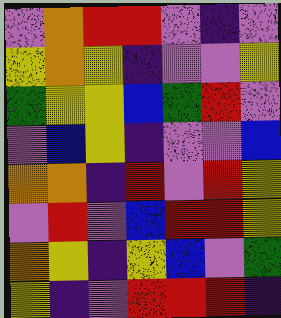[["violet", "orange", "red", "red", "violet", "indigo", "violet"], ["yellow", "orange", "yellow", "indigo", "violet", "violet", "yellow"], ["green", "yellow", "yellow", "blue", "green", "red", "violet"], ["violet", "blue", "yellow", "indigo", "violet", "violet", "blue"], ["orange", "orange", "indigo", "red", "violet", "red", "yellow"], ["violet", "red", "violet", "blue", "red", "red", "yellow"], ["orange", "yellow", "indigo", "yellow", "blue", "violet", "green"], ["yellow", "indigo", "violet", "red", "red", "red", "indigo"]]